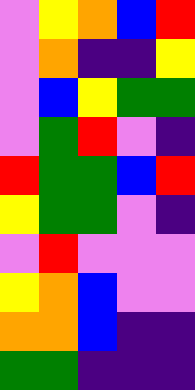[["violet", "yellow", "orange", "blue", "red"], ["violet", "orange", "indigo", "indigo", "yellow"], ["violet", "blue", "yellow", "green", "green"], ["violet", "green", "red", "violet", "indigo"], ["red", "green", "green", "blue", "red"], ["yellow", "green", "green", "violet", "indigo"], ["violet", "red", "violet", "violet", "violet"], ["yellow", "orange", "blue", "violet", "violet"], ["orange", "orange", "blue", "indigo", "indigo"], ["green", "green", "indigo", "indigo", "indigo"]]